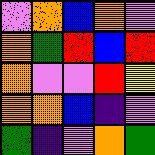[["violet", "orange", "blue", "orange", "violet"], ["orange", "green", "red", "blue", "red"], ["orange", "violet", "violet", "red", "yellow"], ["orange", "orange", "blue", "indigo", "violet"], ["green", "indigo", "violet", "orange", "green"]]